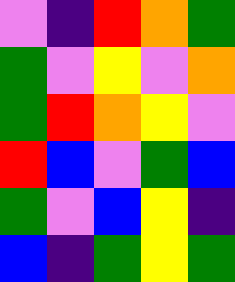[["violet", "indigo", "red", "orange", "green"], ["green", "violet", "yellow", "violet", "orange"], ["green", "red", "orange", "yellow", "violet"], ["red", "blue", "violet", "green", "blue"], ["green", "violet", "blue", "yellow", "indigo"], ["blue", "indigo", "green", "yellow", "green"]]